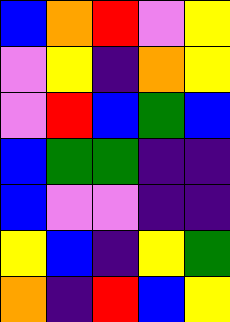[["blue", "orange", "red", "violet", "yellow"], ["violet", "yellow", "indigo", "orange", "yellow"], ["violet", "red", "blue", "green", "blue"], ["blue", "green", "green", "indigo", "indigo"], ["blue", "violet", "violet", "indigo", "indigo"], ["yellow", "blue", "indigo", "yellow", "green"], ["orange", "indigo", "red", "blue", "yellow"]]